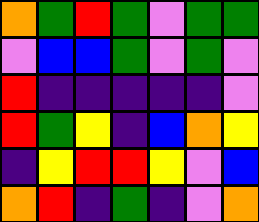[["orange", "green", "red", "green", "violet", "green", "green"], ["violet", "blue", "blue", "green", "violet", "green", "violet"], ["red", "indigo", "indigo", "indigo", "indigo", "indigo", "violet"], ["red", "green", "yellow", "indigo", "blue", "orange", "yellow"], ["indigo", "yellow", "red", "red", "yellow", "violet", "blue"], ["orange", "red", "indigo", "green", "indigo", "violet", "orange"]]